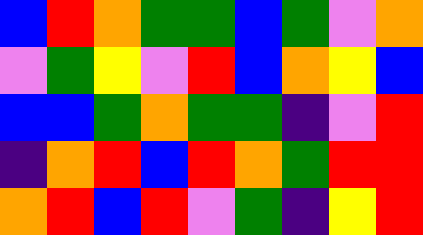[["blue", "red", "orange", "green", "green", "blue", "green", "violet", "orange"], ["violet", "green", "yellow", "violet", "red", "blue", "orange", "yellow", "blue"], ["blue", "blue", "green", "orange", "green", "green", "indigo", "violet", "red"], ["indigo", "orange", "red", "blue", "red", "orange", "green", "red", "red"], ["orange", "red", "blue", "red", "violet", "green", "indigo", "yellow", "red"]]